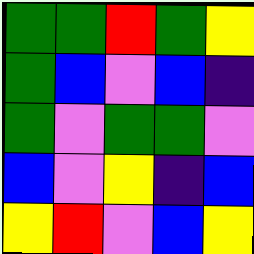[["green", "green", "red", "green", "yellow"], ["green", "blue", "violet", "blue", "indigo"], ["green", "violet", "green", "green", "violet"], ["blue", "violet", "yellow", "indigo", "blue"], ["yellow", "red", "violet", "blue", "yellow"]]